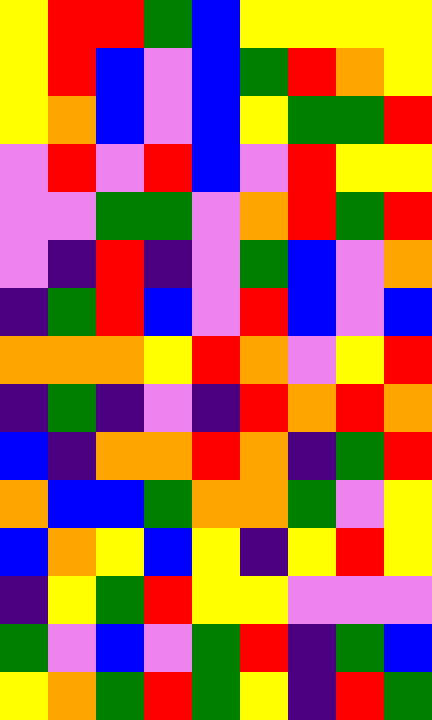[["yellow", "red", "red", "green", "blue", "yellow", "yellow", "yellow", "yellow"], ["yellow", "red", "blue", "violet", "blue", "green", "red", "orange", "yellow"], ["yellow", "orange", "blue", "violet", "blue", "yellow", "green", "green", "red"], ["violet", "red", "violet", "red", "blue", "violet", "red", "yellow", "yellow"], ["violet", "violet", "green", "green", "violet", "orange", "red", "green", "red"], ["violet", "indigo", "red", "indigo", "violet", "green", "blue", "violet", "orange"], ["indigo", "green", "red", "blue", "violet", "red", "blue", "violet", "blue"], ["orange", "orange", "orange", "yellow", "red", "orange", "violet", "yellow", "red"], ["indigo", "green", "indigo", "violet", "indigo", "red", "orange", "red", "orange"], ["blue", "indigo", "orange", "orange", "red", "orange", "indigo", "green", "red"], ["orange", "blue", "blue", "green", "orange", "orange", "green", "violet", "yellow"], ["blue", "orange", "yellow", "blue", "yellow", "indigo", "yellow", "red", "yellow"], ["indigo", "yellow", "green", "red", "yellow", "yellow", "violet", "violet", "violet"], ["green", "violet", "blue", "violet", "green", "red", "indigo", "green", "blue"], ["yellow", "orange", "green", "red", "green", "yellow", "indigo", "red", "green"]]